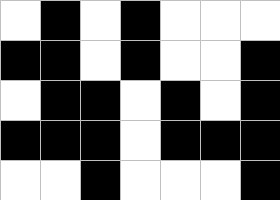[["white", "black", "white", "black", "white", "white", "white"], ["black", "black", "white", "black", "white", "white", "black"], ["white", "black", "black", "white", "black", "white", "black"], ["black", "black", "black", "white", "black", "black", "black"], ["white", "white", "black", "white", "white", "white", "black"]]